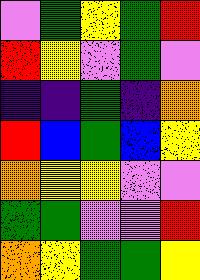[["violet", "green", "yellow", "green", "red"], ["red", "yellow", "violet", "green", "violet"], ["indigo", "indigo", "green", "indigo", "orange"], ["red", "blue", "green", "blue", "yellow"], ["orange", "yellow", "yellow", "violet", "violet"], ["green", "green", "violet", "violet", "red"], ["orange", "yellow", "green", "green", "yellow"]]